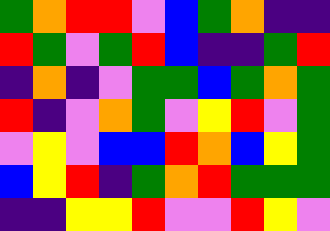[["green", "orange", "red", "red", "violet", "blue", "green", "orange", "indigo", "indigo"], ["red", "green", "violet", "green", "red", "blue", "indigo", "indigo", "green", "red"], ["indigo", "orange", "indigo", "violet", "green", "green", "blue", "green", "orange", "green"], ["red", "indigo", "violet", "orange", "green", "violet", "yellow", "red", "violet", "green"], ["violet", "yellow", "violet", "blue", "blue", "red", "orange", "blue", "yellow", "green"], ["blue", "yellow", "red", "indigo", "green", "orange", "red", "green", "green", "green"], ["indigo", "indigo", "yellow", "yellow", "red", "violet", "violet", "red", "yellow", "violet"]]